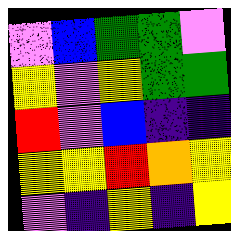[["violet", "blue", "green", "green", "violet"], ["yellow", "violet", "yellow", "green", "green"], ["red", "violet", "blue", "indigo", "indigo"], ["yellow", "yellow", "red", "orange", "yellow"], ["violet", "indigo", "yellow", "indigo", "yellow"]]